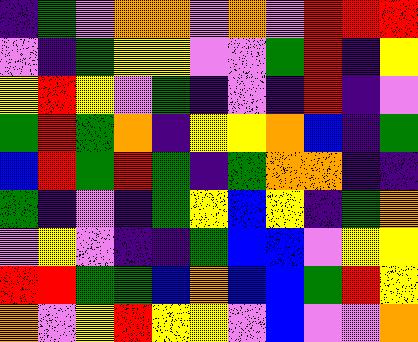[["indigo", "green", "violet", "orange", "orange", "violet", "orange", "violet", "red", "red", "red"], ["violet", "indigo", "green", "yellow", "yellow", "violet", "violet", "green", "red", "indigo", "yellow"], ["yellow", "red", "yellow", "violet", "green", "indigo", "violet", "indigo", "red", "indigo", "violet"], ["green", "red", "green", "orange", "indigo", "yellow", "yellow", "orange", "blue", "indigo", "green"], ["blue", "red", "green", "red", "green", "indigo", "green", "orange", "orange", "indigo", "indigo"], ["green", "indigo", "violet", "indigo", "green", "yellow", "blue", "yellow", "indigo", "green", "orange"], ["violet", "yellow", "violet", "indigo", "indigo", "green", "blue", "blue", "violet", "yellow", "yellow"], ["red", "red", "green", "green", "blue", "orange", "blue", "blue", "green", "red", "yellow"], ["orange", "violet", "yellow", "red", "yellow", "yellow", "violet", "blue", "violet", "violet", "orange"]]